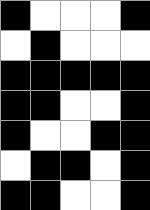[["black", "white", "white", "white", "black"], ["white", "black", "white", "white", "white"], ["black", "black", "black", "black", "black"], ["black", "black", "white", "white", "black"], ["black", "white", "white", "black", "black"], ["white", "black", "black", "white", "black"], ["black", "black", "white", "white", "black"]]